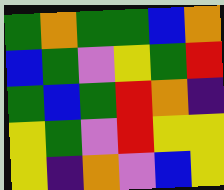[["green", "orange", "green", "green", "blue", "orange"], ["blue", "green", "violet", "yellow", "green", "red"], ["green", "blue", "green", "red", "orange", "indigo"], ["yellow", "green", "violet", "red", "yellow", "yellow"], ["yellow", "indigo", "orange", "violet", "blue", "yellow"]]